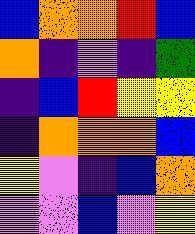[["blue", "orange", "orange", "red", "blue"], ["orange", "indigo", "violet", "indigo", "green"], ["indigo", "blue", "red", "yellow", "yellow"], ["indigo", "orange", "orange", "orange", "blue"], ["yellow", "violet", "indigo", "blue", "orange"], ["violet", "violet", "blue", "violet", "yellow"]]